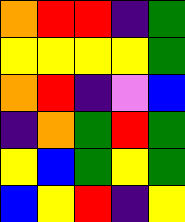[["orange", "red", "red", "indigo", "green"], ["yellow", "yellow", "yellow", "yellow", "green"], ["orange", "red", "indigo", "violet", "blue"], ["indigo", "orange", "green", "red", "green"], ["yellow", "blue", "green", "yellow", "green"], ["blue", "yellow", "red", "indigo", "yellow"]]